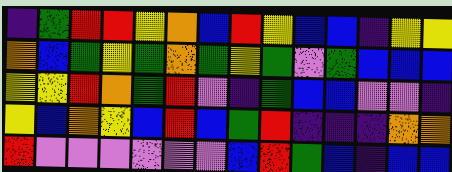[["indigo", "green", "red", "red", "yellow", "orange", "blue", "red", "yellow", "blue", "blue", "indigo", "yellow", "yellow"], ["orange", "blue", "green", "yellow", "green", "orange", "green", "yellow", "green", "violet", "green", "blue", "blue", "blue"], ["yellow", "yellow", "red", "orange", "green", "red", "violet", "indigo", "green", "blue", "blue", "violet", "violet", "indigo"], ["yellow", "blue", "orange", "yellow", "blue", "red", "blue", "green", "red", "indigo", "indigo", "indigo", "orange", "orange"], ["red", "violet", "violet", "violet", "violet", "violet", "violet", "blue", "red", "green", "blue", "indigo", "blue", "blue"]]